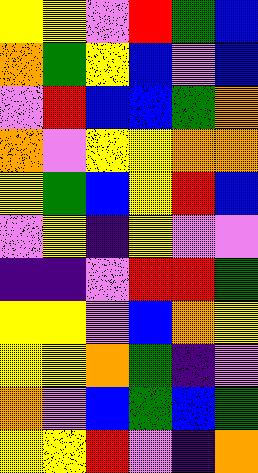[["yellow", "yellow", "violet", "red", "green", "blue"], ["orange", "green", "yellow", "blue", "violet", "blue"], ["violet", "red", "blue", "blue", "green", "orange"], ["orange", "violet", "yellow", "yellow", "orange", "orange"], ["yellow", "green", "blue", "yellow", "red", "blue"], ["violet", "yellow", "indigo", "yellow", "violet", "violet"], ["indigo", "indigo", "violet", "red", "red", "green"], ["yellow", "yellow", "violet", "blue", "orange", "yellow"], ["yellow", "yellow", "orange", "green", "indigo", "violet"], ["orange", "violet", "blue", "green", "blue", "green"], ["yellow", "yellow", "red", "violet", "indigo", "orange"]]